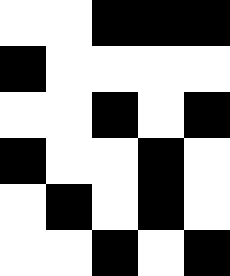[["white", "white", "black", "black", "black"], ["black", "white", "white", "white", "white"], ["white", "white", "black", "white", "black"], ["black", "white", "white", "black", "white"], ["white", "black", "white", "black", "white"], ["white", "white", "black", "white", "black"]]